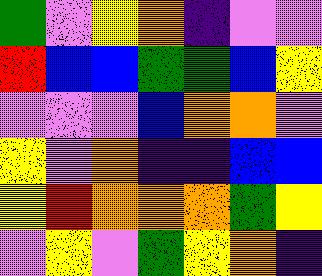[["green", "violet", "yellow", "orange", "indigo", "violet", "violet"], ["red", "blue", "blue", "green", "green", "blue", "yellow"], ["violet", "violet", "violet", "blue", "orange", "orange", "violet"], ["yellow", "violet", "orange", "indigo", "indigo", "blue", "blue"], ["yellow", "red", "orange", "orange", "orange", "green", "yellow"], ["violet", "yellow", "violet", "green", "yellow", "orange", "indigo"]]